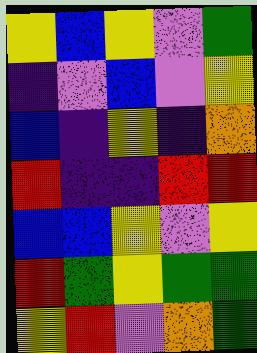[["yellow", "blue", "yellow", "violet", "green"], ["indigo", "violet", "blue", "violet", "yellow"], ["blue", "indigo", "yellow", "indigo", "orange"], ["red", "indigo", "indigo", "red", "red"], ["blue", "blue", "yellow", "violet", "yellow"], ["red", "green", "yellow", "green", "green"], ["yellow", "red", "violet", "orange", "green"]]